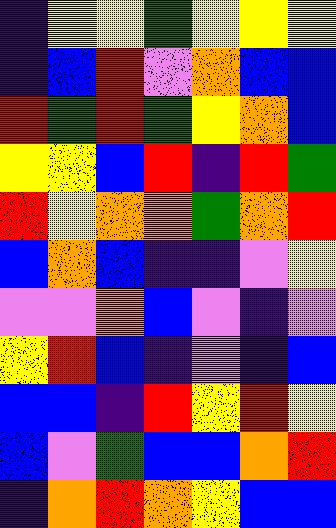[["indigo", "yellow", "yellow", "green", "yellow", "yellow", "yellow"], ["indigo", "blue", "red", "violet", "orange", "blue", "blue"], ["red", "green", "red", "green", "yellow", "orange", "blue"], ["yellow", "yellow", "blue", "red", "indigo", "red", "green"], ["red", "yellow", "orange", "orange", "green", "orange", "red"], ["blue", "orange", "blue", "indigo", "indigo", "violet", "yellow"], ["violet", "violet", "orange", "blue", "violet", "indigo", "violet"], ["yellow", "red", "blue", "indigo", "violet", "indigo", "blue"], ["blue", "blue", "indigo", "red", "yellow", "red", "yellow"], ["blue", "violet", "green", "blue", "blue", "orange", "red"], ["indigo", "orange", "red", "orange", "yellow", "blue", "blue"]]